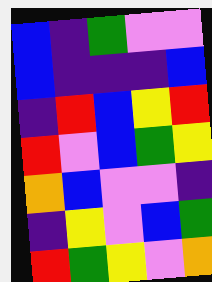[["blue", "indigo", "green", "violet", "violet"], ["blue", "indigo", "indigo", "indigo", "blue"], ["indigo", "red", "blue", "yellow", "red"], ["red", "violet", "blue", "green", "yellow"], ["orange", "blue", "violet", "violet", "indigo"], ["indigo", "yellow", "violet", "blue", "green"], ["red", "green", "yellow", "violet", "orange"]]